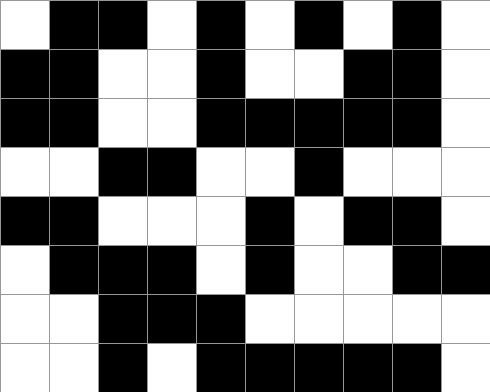[["white", "black", "black", "white", "black", "white", "black", "white", "black", "white"], ["black", "black", "white", "white", "black", "white", "white", "black", "black", "white"], ["black", "black", "white", "white", "black", "black", "black", "black", "black", "white"], ["white", "white", "black", "black", "white", "white", "black", "white", "white", "white"], ["black", "black", "white", "white", "white", "black", "white", "black", "black", "white"], ["white", "black", "black", "black", "white", "black", "white", "white", "black", "black"], ["white", "white", "black", "black", "black", "white", "white", "white", "white", "white"], ["white", "white", "black", "white", "black", "black", "black", "black", "black", "white"]]